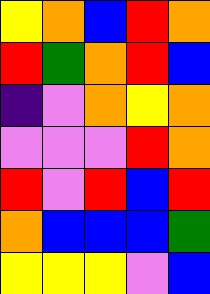[["yellow", "orange", "blue", "red", "orange"], ["red", "green", "orange", "red", "blue"], ["indigo", "violet", "orange", "yellow", "orange"], ["violet", "violet", "violet", "red", "orange"], ["red", "violet", "red", "blue", "red"], ["orange", "blue", "blue", "blue", "green"], ["yellow", "yellow", "yellow", "violet", "blue"]]